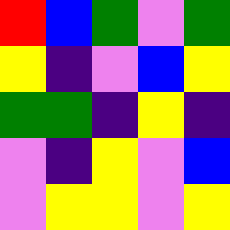[["red", "blue", "green", "violet", "green"], ["yellow", "indigo", "violet", "blue", "yellow"], ["green", "green", "indigo", "yellow", "indigo"], ["violet", "indigo", "yellow", "violet", "blue"], ["violet", "yellow", "yellow", "violet", "yellow"]]